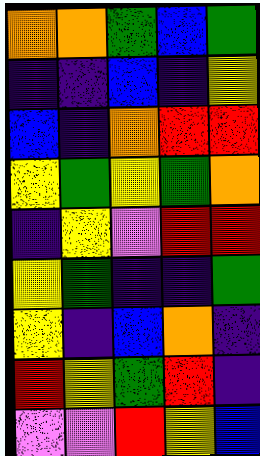[["orange", "orange", "green", "blue", "green"], ["indigo", "indigo", "blue", "indigo", "yellow"], ["blue", "indigo", "orange", "red", "red"], ["yellow", "green", "yellow", "green", "orange"], ["indigo", "yellow", "violet", "red", "red"], ["yellow", "green", "indigo", "indigo", "green"], ["yellow", "indigo", "blue", "orange", "indigo"], ["red", "yellow", "green", "red", "indigo"], ["violet", "violet", "red", "yellow", "blue"]]